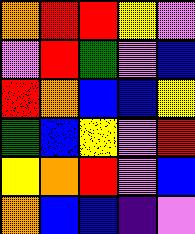[["orange", "red", "red", "yellow", "violet"], ["violet", "red", "green", "violet", "blue"], ["red", "orange", "blue", "blue", "yellow"], ["green", "blue", "yellow", "violet", "red"], ["yellow", "orange", "red", "violet", "blue"], ["orange", "blue", "blue", "indigo", "violet"]]